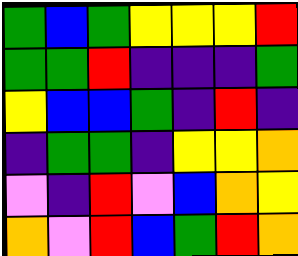[["green", "blue", "green", "yellow", "yellow", "yellow", "red"], ["green", "green", "red", "indigo", "indigo", "indigo", "green"], ["yellow", "blue", "blue", "green", "indigo", "red", "indigo"], ["indigo", "green", "green", "indigo", "yellow", "yellow", "orange"], ["violet", "indigo", "red", "violet", "blue", "orange", "yellow"], ["orange", "violet", "red", "blue", "green", "red", "orange"]]